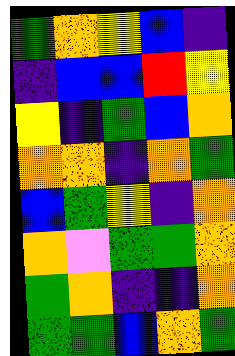[["green", "orange", "yellow", "blue", "indigo"], ["indigo", "blue", "blue", "red", "yellow"], ["yellow", "indigo", "green", "blue", "orange"], ["orange", "orange", "indigo", "orange", "green"], ["blue", "green", "yellow", "indigo", "orange"], ["orange", "violet", "green", "green", "orange"], ["green", "orange", "indigo", "indigo", "orange"], ["green", "green", "blue", "orange", "green"]]